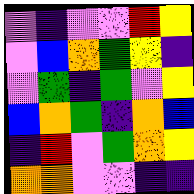[["violet", "indigo", "violet", "violet", "red", "yellow"], ["violet", "blue", "orange", "green", "yellow", "indigo"], ["violet", "green", "indigo", "green", "violet", "yellow"], ["blue", "orange", "green", "indigo", "orange", "blue"], ["indigo", "red", "violet", "green", "orange", "yellow"], ["orange", "orange", "violet", "violet", "indigo", "indigo"]]